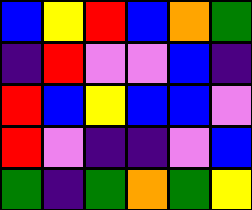[["blue", "yellow", "red", "blue", "orange", "green"], ["indigo", "red", "violet", "violet", "blue", "indigo"], ["red", "blue", "yellow", "blue", "blue", "violet"], ["red", "violet", "indigo", "indigo", "violet", "blue"], ["green", "indigo", "green", "orange", "green", "yellow"]]